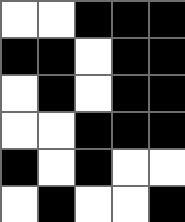[["white", "white", "black", "black", "black"], ["black", "black", "white", "black", "black"], ["white", "black", "white", "black", "black"], ["white", "white", "black", "black", "black"], ["black", "white", "black", "white", "white"], ["white", "black", "white", "white", "black"]]